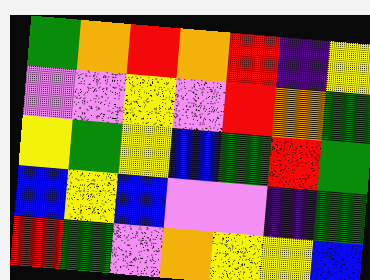[["green", "orange", "red", "orange", "red", "indigo", "yellow"], ["violet", "violet", "yellow", "violet", "red", "orange", "green"], ["yellow", "green", "yellow", "blue", "green", "red", "green"], ["blue", "yellow", "blue", "violet", "violet", "indigo", "green"], ["red", "green", "violet", "orange", "yellow", "yellow", "blue"]]